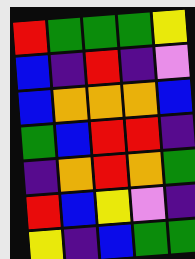[["red", "green", "green", "green", "yellow"], ["blue", "indigo", "red", "indigo", "violet"], ["blue", "orange", "orange", "orange", "blue"], ["green", "blue", "red", "red", "indigo"], ["indigo", "orange", "red", "orange", "green"], ["red", "blue", "yellow", "violet", "indigo"], ["yellow", "indigo", "blue", "green", "green"]]